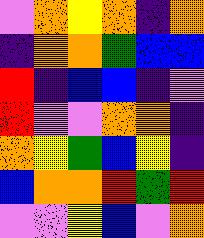[["violet", "orange", "yellow", "orange", "indigo", "orange"], ["indigo", "orange", "orange", "green", "blue", "blue"], ["red", "indigo", "blue", "blue", "indigo", "violet"], ["red", "violet", "violet", "orange", "orange", "indigo"], ["orange", "yellow", "green", "blue", "yellow", "indigo"], ["blue", "orange", "orange", "red", "green", "red"], ["violet", "violet", "yellow", "blue", "violet", "orange"]]